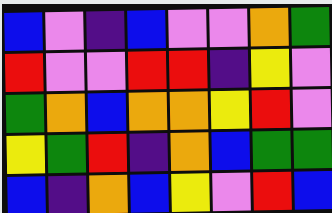[["blue", "violet", "indigo", "blue", "violet", "violet", "orange", "green"], ["red", "violet", "violet", "red", "red", "indigo", "yellow", "violet"], ["green", "orange", "blue", "orange", "orange", "yellow", "red", "violet"], ["yellow", "green", "red", "indigo", "orange", "blue", "green", "green"], ["blue", "indigo", "orange", "blue", "yellow", "violet", "red", "blue"]]